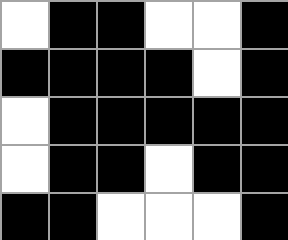[["white", "black", "black", "white", "white", "black"], ["black", "black", "black", "black", "white", "black"], ["white", "black", "black", "black", "black", "black"], ["white", "black", "black", "white", "black", "black"], ["black", "black", "white", "white", "white", "black"]]